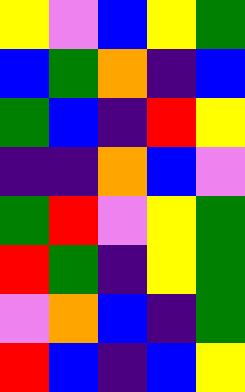[["yellow", "violet", "blue", "yellow", "green"], ["blue", "green", "orange", "indigo", "blue"], ["green", "blue", "indigo", "red", "yellow"], ["indigo", "indigo", "orange", "blue", "violet"], ["green", "red", "violet", "yellow", "green"], ["red", "green", "indigo", "yellow", "green"], ["violet", "orange", "blue", "indigo", "green"], ["red", "blue", "indigo", "blue", "yellow"]]